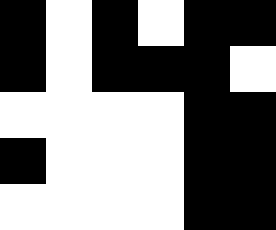[["black", "white", "black", "white", "black", "black"], ["black", "white", "black", "black", "black", "white"], ["white", "white", "white", "white", "black", "black"], ["black", "white", "white", "white", "black", "black"], ["white", "white", "white", "white", "black", "black"]]